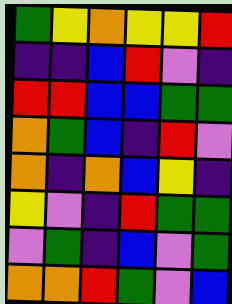[["green", "yellow", "orange", "yellow", "yellow", "red"], ["indigo", "indigo", "blue", "red", "violet", "indigo"], ["red", "red", "blue", "blue", "green", "green"], ["orange", "green", "blue", "indigo", "red", "violet"], ["orange", "indigo", "orange", "blue", "yellow", "indigo"], ["yellow", "violet", "indigo", "red", "green", "green"], ["violet", "green", "indigo", "blue", "violet", "green"], ["orange", "orange", "red", "green", "violet", "blue"]]